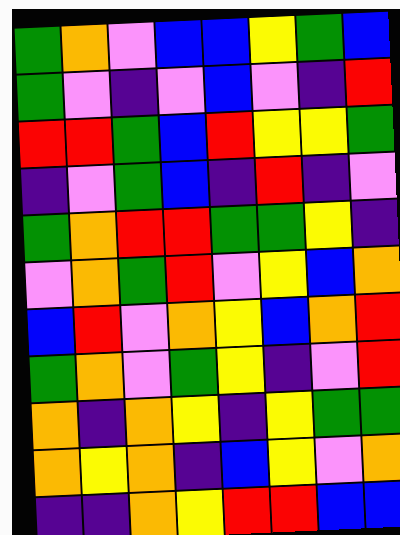[["green", "orange", "violet", "blue", "blue", "yellow", "green", "blue"], ["green", "violet", "indigo", "violet", "blue", "violet", "indigo", "red"], ["red", "red", "green", "blue", "red", "yellow", "yellow", "green"], ["indigo", "violet", "green", "blue", "indigo", "red", "indigo", "violet"], ["green", "orange", "red", "red", "green", "green", "yellow", "indigo"], ["violet", "orange", "green", "red", "violet", "yellow", "blue", "orange"], ["blue", "red", "violet", "orange", "yellow", "blue", "orange", "red"], ["green", "orange", "violet", "green", "yellow", "indigo", "violet", "red"], ["orange", "indigo", "orange", "yellow", "indigo", "yellow", "green", "green"], ["orange", "yellow", "orange", "indigo", "blue", "yellow", "violet", "orange"], ["indigo", "indigo", "orange", "yellow", "red", "red", "blue", "blue"]]